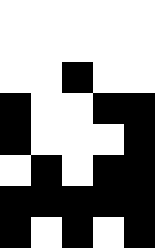[["white", "white", "white", "white", "white"], ["white", "white", "white", "white", "white"], ["white", "white", "black", "white", "white"], ["black", "white", "white", "black", "black"], ["black", "white", "white", "white", "black"], ["white", "black", "white", "black", "black"], ["black", "black", "black", "black", "black"], ["black", "white", "black", "white", "black"]]